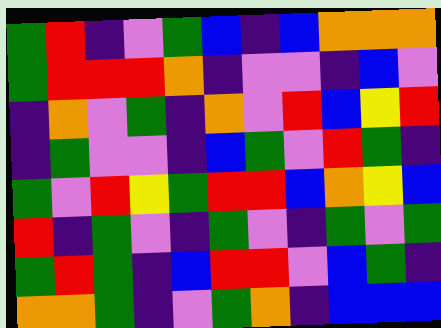[["green", "red", "indigo", "violet", "green", "blue", "indigo", "blue", "orange", "orange", "orange"], ["green", "red", "red", "red", "orange", "indigo", "violet", "violet", "indigo", "blue", "violet"], ["indigo", "orange", "violet", "green", "indigo", "orange", "violet", "red", "blue", "yellow", "red"], ["indigo", "green", "violet", "violet", "indigo", "blue", "green", "violet", "red", "green", "indigo"], ["green", "violet", "red", "yellow", "green", "red", "red", "blue", "orange", "yellow", "blue"], ["red", "indigo", "green", "violet", "indigo", "green", "violet", "indigo", "green", "violet", "green"], ["green", "red", "green", "indigo", "blue", "red", "red", "violet", "blue", "green", "indigo"], ["orange", "orange", "green", "indigo", "violet", "green", "orange", "indigo", "blue", "blue", "blue"]]